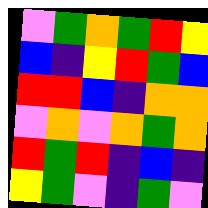[["violet", "green", "orange", "green", "red", "yellow"], ["blue", "indigo", "yellow", "red", "green", "blue"], ["red", "red", "blue", "indigo", "orange", "orange"], ["violet", "orange", "violet", "orange", "green", "orange"], ["red", "green", "red", "indigo", "blue", "indigo"], ["yellow", "green", "violet", "indigo", "green", "violet"]]